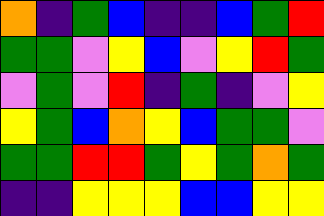[["orange", "indigo", "green", "blue", "indigo", "indigo", "blue", "green", "red"], ["green", "green", "violet", "yellow", "blue", "violet", "yellow", "red", "green"], ["violet", "green", "violet", "red", "indigo", "green", "indigo", "violet", "yellow"], ["yellow", "green", "blue", "orange", "yellow", "blue", "green", "green", "violet"], ["green", "green", "red", "red", "green", "yellow", "green", "orange", "green"], ["indigo", "indigo", "yellow", "yellow", "yellow", "blue", "blue", "yellow", "yellow"]]